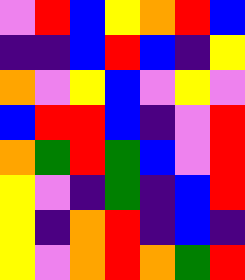[["violet", "red", "blue", "yellow", "orange", "red", "blue"], ["indigo", "indigo", "blue", "red", "blue", "indigo", "yellow"], ["orange", "violet", "yellow", "blue", "violet", "yellow", "violet"], ["blue", "red", "red", "blue", "indigo", "violet", "red"], ["orange", "green", "red", "green", "blue", "violet", "red"], ["yellow", "violet", "indigo", "green", "indigo", "blue", "red"], ["yellow", "indigo", "orange", "red", "indigo", "blue", "indigo"], ["yellow", "violet", "orange", "red", "orange", "green", "red"]]